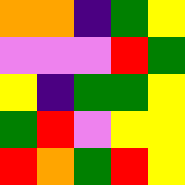[["orange", "orange", "indigo", "green", "yellow"], ["violet", "violet", "violet", "red", "green"], ["yellow", "indigo", "green", "green", "yellow"], ["green", "red", "violet", "yellow", "yellow"], ["red", "orange", "green", "red", "yellow"]]